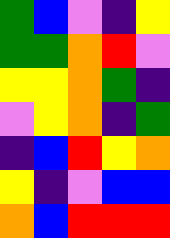[["green", "blue", "violet", "indigo", "yellow"], ["green", "green", "orange", "red", "violet"], ["yellow", "yellow", "orange", "green", "indigo"], ["violet", "yellow", "orange", "indigo", "green"], ["indigo", "blue", "red", "yellow", "orange"], ["yellow", "indigo", "violet", "blue", "blue"], ["orange", "blue", "red", "red", "red"]]